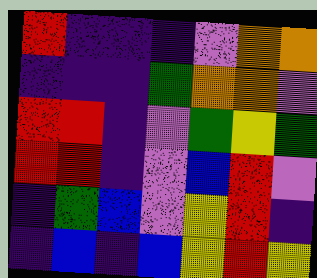[["red", "indigo", "indigo", "indigo", "violet", "orange", "orange"], ["indigo", "indigo", "indigo", "green", "orange", "orange", "violet"], ["red", "red", "indigo", "violet", "green", "yellow", "green"], ["red", "red", "indigo", "violet", "blue", "red", "violet"], ["indigo", "green", "blue", "violet", "yellow", "red", "indigo"], ["indigo", "blue", "indigo", "blue", "yellow", "red", "yellow"]]